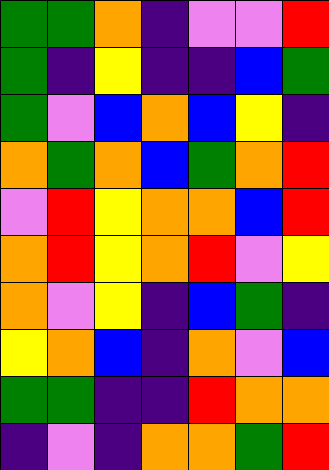[["green", "green", "orange", "indigo", "violet", "violet", "red"], ["green", "indigo", "yellow", "indigo", "indigo", "blue", "green"], ["green", "violet", "blue", "orange", "blue", "yellow", "indigo"], ["orange", "green", "orange", "blue", "green", "orange", "red"], ["violet", "red", "yellow", "orange", "orange", "blue", "red"], ["orange", "red", "yellow", "orange", "red", "violet", "yellow"], ["orange", "violet", "yellow", "indigo", "blue", "green", "indigo"], ["yellow", "orange", "blue", "indigo", "orange", "violet", "blue"], ["green", "green", "indigo", "indigo", "red", "orange", "orange"], ["indigo", "violet", "indigo", "orange", "orange", "green", "red"]]